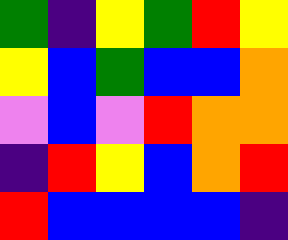[["green", "indigo", "yellow", "green", "red", "yellow"], ["yellow", "blue", "green", "blue", "blue", "orange"], ["violet", "blue", "violet", "red", "orange", "orange"], ["indigo", "red", "yellow", "blue", "orange", "red"], ["red", "blue", "blue", "blue", "blue", "indigo"]]